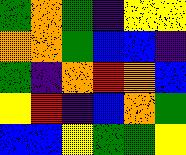[["green", "orange", "green", "indigo", "yellow", "yellow"], ["orange", "orange", "green", "blue", "blue", "indigo"], ["green", "indigo", "orange", "red", "orange", "blue"], ["yellow", "red", "indigo", "blue", "orange", "green"], ["blue", "blue", "yellow", "green", "green", "yellow"]]